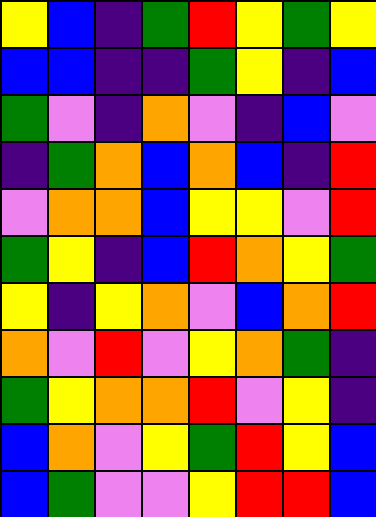[["yellow", "blue", "indigo", "green", "red", "yellow", "green", "yellow"], ["blue", "blue", "indigo", "indigo", "green", "yellow", "indigo", "blue"], ["green", "violet", "indigo", "orange", "violet", "indigo", "blue", "violet"], ["indigo", "green", "orange", "blue", "orange", "blue", "indigo", "red"], ["violet", "orange", "orange", "blue", "yellow", "yellow", "violet", "red"], ["green", "yellow", "indigo", "blue", "red", "orange", "yellow", "green"], ["yellow", "indigo", "yellow", "orange", "violet", "blue", "orange", "red"], ["orange", "violet", "red", "violet", "yellow", "orange", "green", "indigo"], ["green", "yellow", "orange", "orange", "red", "violet", "yellow", "indigo"], ["blue", "orange", "violet", "yellow", "green", "red", "yellow", "blue"], ["blue", "green", "violet", "violet", "yellow", "red", "red", "blue"]]